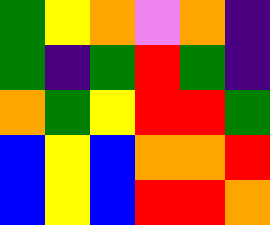[["green", "yellow", "orange", "violet", "orange", "indigo"], ["green", "indigo", "green", "red", "green", "indigo"], ["orange", "green", "yellow", "red", "red", "green"], ["blue", "yellow", "blue", "orange", "orange", "red"], ["blue", "yellow", "blue", "red", "red", "orange"]]